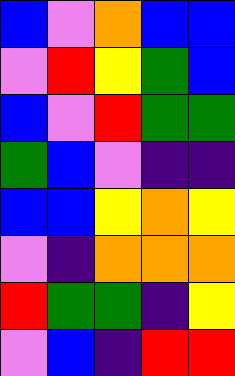[["blue", "violet", "orange", "blue", "blue"], ["violet", "red", "yellow", "green", "blue"], ["blue", "violet", "red", "green", "green"], ["green", "blue", "violet", "indigo", "indigo"], ["blue", "blue", "yellow", "orange", "yellow"], ["violet", "indigo", "orange", "orange", "orange"], ["red", "green", "green", "indigo", "yellow"], ["violet", "blue", "indigo", "red", "red"]]